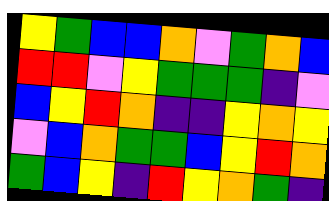[["yellow", "green", "blue", "blue", "orange", "violet", "green", "orange", "blue"], ["red", "red", "violet", "yellow", "green", "green", "green", "indigo", "violet"], ["blue", "yellow", "red", "orange", "indigo", "indigo", "yellow", "orange", "yellow"], ["violet", "blue", "orange", "green", "green", "blue", "yellow", "red", "orange"], ["green", "blue", "yellow", "indigo", "red", "yellow", "orange", "green", "indigo"]]